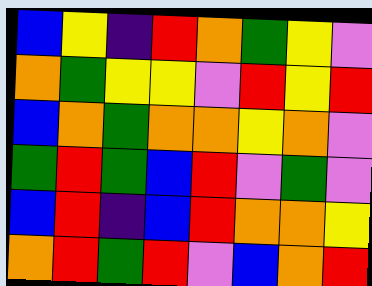[["blue", "yellow", "indigo", "red", "orange", "green", "yellow", "violet"], ["orange", "green", "yellow", "yellow", "violet", "red", "yellow", "red"], ["blue", "orange", "green", "orange", "orange", "yellow", "orange", "violet"], ["green", "red", "green", "blue", "red", "violet", "green", "violet"], ["blue", "red", "indigo", "blue", "red", "orange", "orange", "yellow"], ["orange", "red", "green", "red", "violet", "blue", "orange", "red"]]